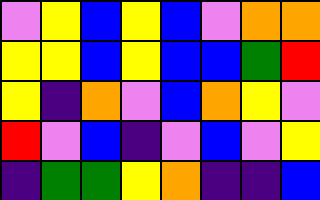[["violet", "yellow", "blue", "yellow", "blue", "violet", "orange", "orange"], ["yellow", "yellow", "blue", "yellow", "blue", "blue", "green", "red"], ["yellow", "indigo", "orange", "violet", "blue", "orange", "yellow", "violet"], ["red", "violet", "blue", "indigo", "violet", "blue", "violet", "yellow"], ["indigo", "green", "green", "yellow", "orange", "indigo", "indigo", "blue"]]